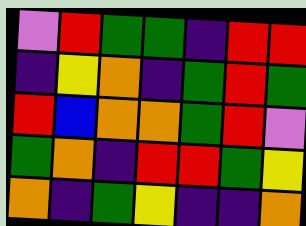[["violet", "red", "green", "green", "indigo", "red", "red"], ["indigo", "yellow", "orange", "indigo", "green", "red", "green"], ["red", "blue", "orange", "orange", "green", "red", "violet"], ["green", "orange", "indigo", "red", "red", "green", "yellow"], ["orange", "indigo", "green", "yellow", "indigo", "indigo", "orange"]]